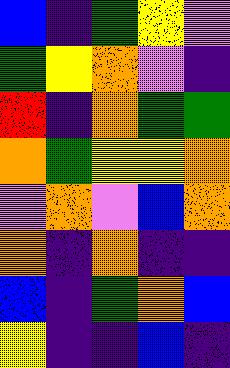[["blue", "indigo", "green", "yellow", "violet"], ["green", "yellow", "orange", "violet", "indigo"], ["red", "indigo", "orange", "green", "green"], ["orange", "green", "yellow", "yellow", "orange"], ["violet", "orange", "violet", "blue", "orange"], ["orange", "indigo", "orange", "indigo", "indigo"], ["blue", "indigo", "green", "orange", "blue"], ["yellow", "indigo", "indigo", "blue", "indigo"]]